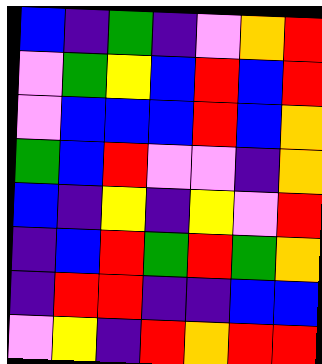[["blue", "indigo", "green", "indigo", "violet", "orange", "red"], ["violet", "green", "yellow", "blue", "red", "blue", "red"], ["violet", "blue", "blue", "blue", "red", "blue", "orange"], ["green", "blue", "red", "violet", "violet", "indigo", "orange"], ["blue", "indigo", "yellow", "indigo", "yellow", "violet", "red"], ["indigo", "blue", "red", "green", "red", "green", "orange"], ["indigo", "red", "red", "indigo", "indigo", "blue", "blue"], ["violet", "yellow", "indigo", "red", "orange", "red", "red"]]